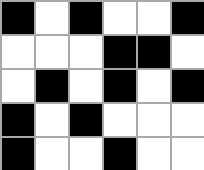[["black", "white", "black", "white", "white", "black"], ["white", "white", "white", "black", "black", "white"], ["white", "black", "white", "black", "white", "black"], ["black", "white", "black", "white", "white", "white"], ["black", "white", "white", "black", "white", "white"]]